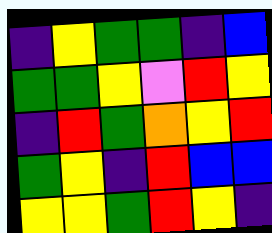[["indigo", "yellow", "green", "green", "indigo", "blue"], ["green", "green", "yellow", "violet", "red", "yellow"], ["indigo", "red", "green", "orange", "yellow", "red"], ["green", "yellow", "indigo", "red", "blue", "blue"], ["yellow", "yellow", "green", "red", "yellow", "indigo"]]